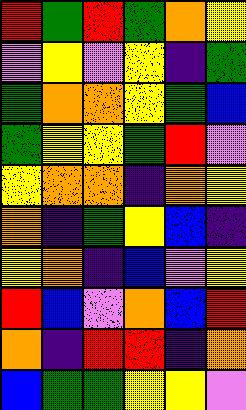[["red", "green", "red", "green", "orange", "yellow"], ["violet", "yellow", "violet", "yellow", "indigo", "green"], ["green", "orange", "orange", "yellow", "green", "blue"], ["green", "yellow", "yellow", "green", "red", "violet"], ["yellow", "orange", "orange", "indigo", "orange", "yellow"], ["orange", "indigo", "green", "yellow", "blue", "indigo"], ["yellow", "orange", "indigo", "blue", "violet", "yellow"], ["red", "blue", "violet", "orange", "blue", "red"], ["orange", "indigo", "red", "red", "indigo", "orange"], ["blue", "green", "green", "yellow", "yellow", "violet"]]